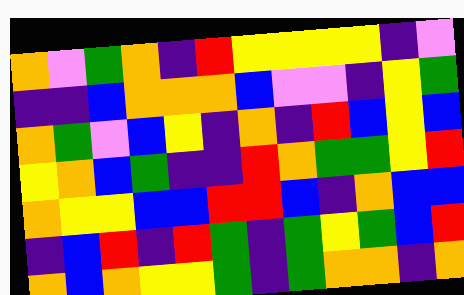[["orange", "violet", "green", "orange", "indigo", "red", "yellow", "yellow", "yellow", "yellow", "indigo", "violet"], ["indigo", "indigo", "blue", "orange", "orange", "orange", "blue", "violet", "violet", "indigo", "yellow", "green"], ["orange", "green", "violet", "blue", "yellow", "indigo", "orange", "indigo", "red", "blue", "yellow", "blue"], ["yellow", "orange", "blue", "green", "indigo", "indigo", "red", "orange", "green", "green", "yellow", "red"], ["orange", "yellow", "yellow", "blue", "blue", "red", "red", "blue", "indigo", "orange", "blue", "blue"], ["indigo", "blue", "red", "indigo", "red", "green", "indigo", "green", "yellow", "green", "blue", "red"], ["orange", "blue", "orange", "yellow", "yellow", "green", "indigo", "green", "orange", "orange", "indigo", "orange"]]